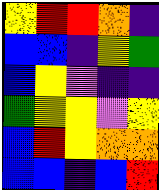[["yellow", "red", "red", "orange", "indigo"], ["blue", "blue", "indigo", "yellow", "green"], ["blue", "yellow", "violet", "indigo", "indigo"], ["green", "yellow", "yellow", "violet", "yellow"], ["blue", "red", "yellow", "orange", "orange"], ["blue", "blue", "indigo", "blue", "red"]]